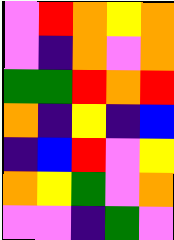[["violet", "red", "orange", "yellow", "orange"], ["violet", "indigo", "orange", "violet", "orange"], ["green", "green", "red", "orange", "red"], ["orange", "indigo", "yellow", "indigo", "blue"], ["indigo", "blue", "red", "violet", "yellow"], ["orange", "yellow", "green", "violet", "orange"], ["violet", "violet", "indigo", "green", "violet"]]